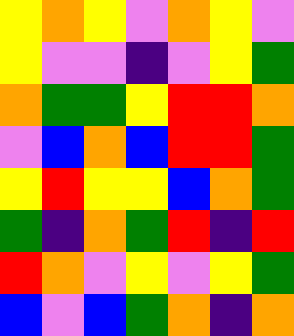[["yellow", "orange", "yellow", "violet", "orange", "yellow", "violet"], ["yellow", "violet", "violet", "indigo", "violet", "yellow", "green"], ["orange", "green", "green", "yellow", "red", "red", "orange"], ["violet", "blue", "orange", "blue", "red", "red", "green"], ["yellow", "red", "yellow", "yellow", "blue", "orange", "green"], ["green", "indigo", "orange", "green", "red", "indigo", "red"], ["red", "orange", "violet", "yellow", "violet", "yellow", "green"], ["blue", "violet", "blue", "green", "orange", "indigo", "orange"]]